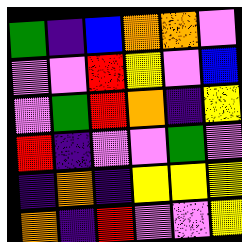[["green", "indigo", "blue", "orange", "orange", "violet"], ["violet", "violet", "red", "yellow", "violet", "blue"], ["violet", "green", "red", "orange", "indigo", "yellow"], ["red", "indigo", "violet", "violet", "green", "violet"], ["indigo", "orange", "indigo", "yellow", "yellow", "yellow"], ["orange", "indigo", "red", "violet", "violet", "yellow"]]